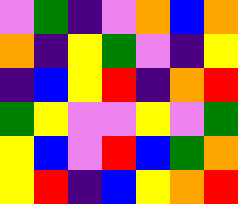[["violet", "green", "indigo", "violet", "orange", "blue", "orange"], ["orange", "indigo", "yellow", "green", "violet", "indigo", "yellow"], ["indigo", "blue", "yellow", "red", "indigo", "orange", "red"], ["green", "yellow", "violet", "violet", "yellow", "violet", "green"], ["yellow", "blue", "violet", "red", "blue", "green", "orange"], ["yellow", "red", "indigo", "blue", "yellow", "orange", "red"]]